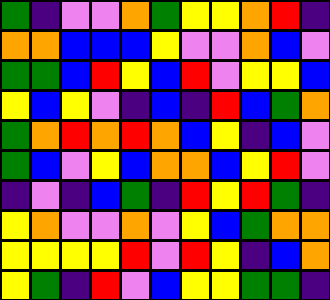[["green", "indigo", "violet", "violet", "orange", "green", "yellow", "yellow", "orange", "red", "indigo"], ["orange", "orange", "blue", "blue", "blue", "yellow", "violet", "violet", "orange", "blue", "violet"], ["green", "green", "blue", "red", "yellow", "blue", "red", "violet", "yellow", "yellow", "blue"], ["yellow", "blue", "yellow", "violet", "indigo", "blue", "indigo", "red", "blue", "green", "orange"], ["green", "orange", "red", "orange", "red", "orange", "blue", "yellow", "indigo", "blue", "violet"], ["green", "blue", "violet", "yellow", "blue", "orange", "orange", "blue", "yellow", "red", "violet"], ["indigo", "violet", "indigo", "blue", "green", "indigo", "red", "yellow", "red", "green", "indigo"], ["yellow", "orange", "violet", "violet", "orange", "violet", "yellow", "blue", "green", "orange", "orange"], ["yellow", "yellow", "yellow", "yellow", "red", "violet", "red", "yellow", "indigo", "blue", "orange"], ["yellow", "green", "indigo", "red", "violet", "blue", "yellow", "yellow", "green", "green", "indigo"]]